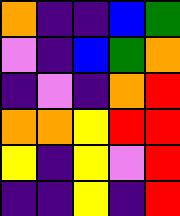[["orange", "indigo", "indigo", "blue", "green"], ["violet", "indigo", "blue", "green", "orange"], ["indigo", "violet", "indigo", "orange", "red"], ["orange", "orange", "yellow", "red", "red"], ["yellow", "indigo", "yellow", "violet", "red"], ["indigo", "indigo", "yellow", "indigo", "red"]]